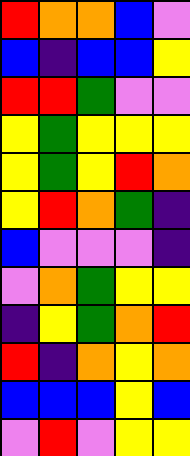[["red", "orange", "orange", "blue", "violet"], ["blue", "indigo", "blue", "blue", "yellow"], ["red", "red", "green", "violet", "violet"], ["yellow", "green", "yellow", "yellow", "yellow"], ["yellow", "green", "yellow", "red", "orange"], ["yellow", "red", "orange", "green", "indigo"], ["blue", "violet", "violet", "violet", "indigo"], ["violet", "orange", "green", "yellow", "yellow"], ["indigo", "yellow", "green", "orange", "red"], ["red", "indigo", "orange", "yellow", "orange"], ["blue", "blue", "blue", "yellow", "blue"], ["violet", "red", "violet", "yellow", "yellow"]]